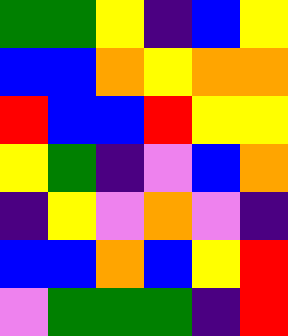[["green", "green", "yellow", "indigo", "blue", "yellow"], ["blue", "blue", "orange", "yellow", "orange", "orange"], ["red", "blue", "blue", "red", "yellow", "yellow"], ["yellow", "green", "indigo", "violet", "blue", "orange"], ["indigo", "yellow", "violet", "orange", "violet", "indigo"], ["blue", "blue", "orange", "blue", "yellow", "red"], ["violet", "green", "green", "green", "indigo", "red"]]